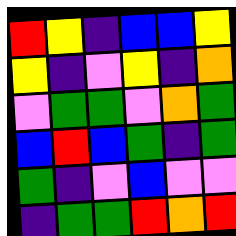[["red", "yellow", "indigo", "blue", "blue", "yellow"], ["yellow", "indigo", "violet", "yellow", "indigo", "orange"], ["violet", "green", "green", "violet", "orange", "green"], ["blue", "red", "blue", "green", "indigo", "green"], ["green", "indigo", "violet", "blue", "violet", "violet"], ["indigo", "green", "green", "red", "orange", "red"]]